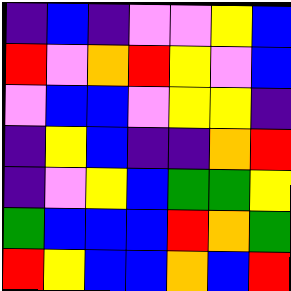[["indigo", "blue", "indigo", "violet", "violet", "yellow", "blue"], ["red", "violet", "orange", "red", "yellow", "violet", "blue"], ["violet", "blue", "blue", "violet", "yellow", "yellow", "indigo"], ["indigo", "yellow", "blue", "indigo", "indigo", "orange", "red"], ["indigo", "violet", "yellow", "blue", "green", "green", "yellow"], ["green", "blue", "blue", "blue", "red", "orange", "green"], ["red", "yellow", "blue", "blue", "orange", "blue", "red"]]